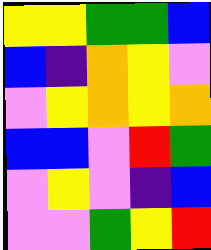[["yellow", "yellow", "green", "green", "blue"], ["blue", "indigo", "orange", "yellow", "violet"], ["violet", "yellow", "orange", "yellow", "orange"], ["blue", "blue", "violet", "red", "green"], ["violet", "yellow", "violet", "indigo", "blue"], ["violet", "violet", "green", "yellow", "red"]]